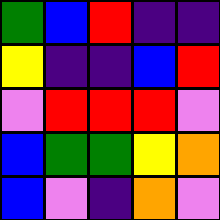[["green", "blue", "red", "indigo", "indigo"], ["yellow", "indigo", "indigo", "blue", "red"], ["violet", "red", "red", "red", "violet"], ["blue", "green", "green", "yellow", "orange"], ["blue", "violet", "indigo", "orange", "violet"]]